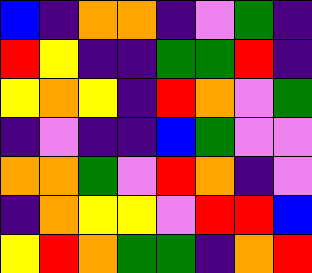[["blue", "indigo", "orange", "orange", "indigo", "violet", "green", "indigo"], ["red", "yellow", "indigo", "indigo", "green", "green", "red", "indigo"], ["yellow", "orange", "yellow", "indigo", "red", "orange", "violet", "green"], ["indigo", "violet", "indigo", "indigo", "blue", "green", "violet", "violet"], ["orange", "orange", "green", "violet", "red", "orange", "indigo", "violet"], ["indigo", "orange", "yellow", "yellow", "violet", "red", "red", "blue"], ["yellow", "red", "orange", "green", "green", "indigo", "orange", "red"]]